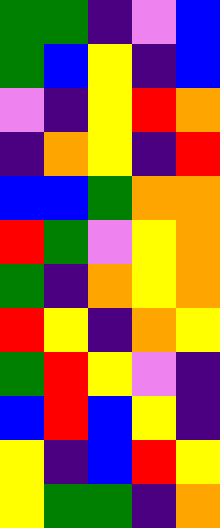[["green", "green", "indigo", "violet", "blue"], ["green", "blue", "yellow", "indigo", "blue"], ["violet", "indigo", "yellow", "red", "orange"], ["indigo", "orange", "yellow", "indigo", "red"], ["blue", "blue", "green", "orange", "orange"], ["red", "green", "violet", "yellow", "orange"], ["green", "indigo", "orange", "yellow", "orange"], ["red", "yellow", "indigo", "orange", "yellow"], ["green", "red", "yellow", "violet", "indigo"], ["blue", "red", "blue", "yellow", "indigo"], ["yellow", "indigo", "blue", "red", "yellow"], ["yellow", "green", "green", "indigo", "orange"]]